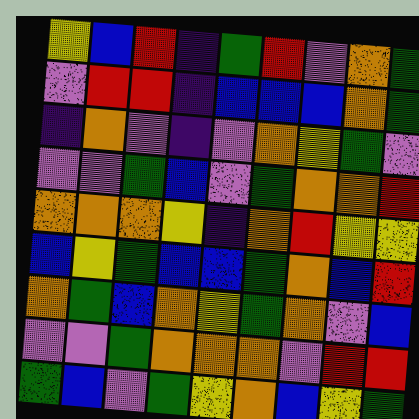[["yellow", "blue", "red", "indigo", "green", "red", "violet", "orange", "green"], ["violet", "red", "red", "indigo", "blue", "blue", "blue", "orange", "green"], ["indigo", "orange", "violet", "indigo", "violet", "orange", "yellow", "green", "violet"], ["violet", "violet", "green", "blue", "violet", "green", "orange", "orange", "red"], ["orange", "orange", "orange", "yellow", "indigo", "orange", "red", "yellow", "yellow"], ["blue", "yellow", "green", "blue", "blue", "green", "orange", "blue", "red"], ["orange", "green", "blue", "orange", "yellow", "green", "orange", "violet", "blue"], ["violet", "violet", "green", "orange", "orange", "orange", "violet", "red", "red"], ["green", "blue", "violet", "green", "yellow", "orange", "blue", "yellow", "green"]]